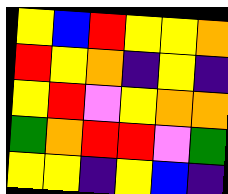[["yellow", "blue", "red", "yellow", "yellow", "orange"], ["red", "yellow", "orange", "indigo", "yellow", "indigo"], ["yellow", "red", "violet", "yellow", "orange", "orange"], ["green", "orange", "red", "red", "violet", "green"], ["yellow", "yellow", "indigo", "yellow", "blue", "indigo"]]